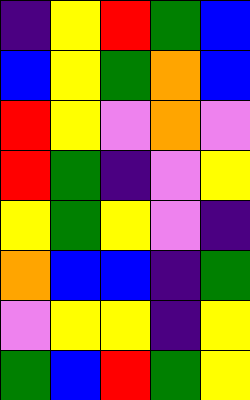[["indigo", "yellow", "red", "green", "blue"], ["blue", "yellow", "green", "orange", "blue"], ["red", "yellow", "violet", "orange", "violet"], ["red", "green", "indigo", "violet", "yellow"], ["yellow", "green", "yellow", "violet", "indigo"], ["orange", "blue", "blue", "indigo", "green"], ["violet", "yellow", "yellow", "indigo", "yellow"], ["green", "blue", "red", "green", "yellow"]]